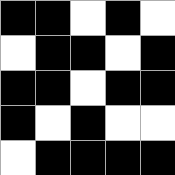[["black", "black", "white", "black", "white"], ["white", "black", "black", "white", "black"], ["black", "black", "white", "black", "black"], ["black", "white", "black", "white", "white"], ["white", "black", "black", "black", "black"]]